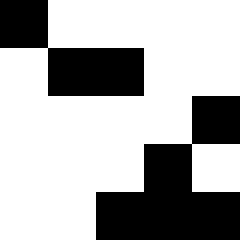[["black", "white", "white", "white", "white"], ["white", "black", "black", "white", "white"], ["white", "white", "white", "white", "black"], ["white", "white", "white", "black", "white"], ["white", "white", "black", "black", "black"]]